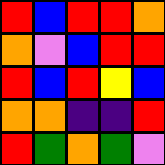[["red", "blue", "red", "red", "orange"], ["orange", "violet", "blue", "red", "red"], ["red", "blue", "red", "yellow", "blue"], ["orange", "orange", "indigo", "indigo", "red"], ["red", "green", "orange", "green", "violet"]]